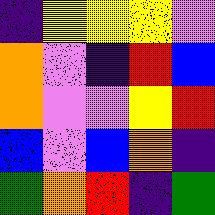[["indigo", "yellow", "yellow", "yellow", "violet"], ["orange", "violet", "indigo", "red", "blue"], ["orange", "violet", "violet", "yellow", "red"], ["blue", "violet", "blue", "orange", "indigo"], ["green", "orange", "red", "indigo", "green"]]